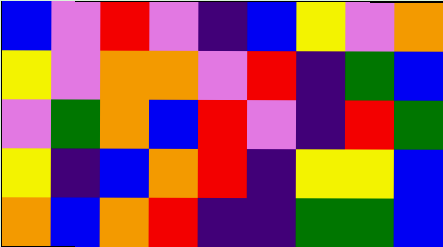[["blue", "violet", "red", "violet", "indigo", "blue", "yellow", "violet", "orange"], ["yellow", "violet", "orange", "orange", "violet", "red", "indigo", "green", "blue"], ["violet", "green", "orange", "blue", "red", "violet", "indigo", "red", "green"], ["yellow", "indigo", "blue", "orange", "red", "indigo", "yellow", "yellow", "blue"], ["orange", "blue", "orange", "red", "indigo", "indigo", "green", "green", "blue"]]